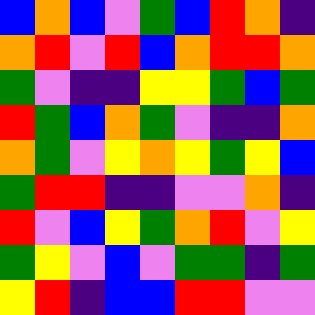[["blue", "orange", "blue", "violet", "green", "blue", "red", "orange", "indigo"], ["orange", "red", "violet", "red", "blue", "orange", "red", "red", "orange"], ["green", "violet", "indigo", "indigo", "yellow", "yellow", "green", "blue", "green"], ["red", "green", "blue", "orange", "green", "violet", "indigo", "indigo", "orange"], ["orange", "green", "violet", "yellow", "orange", "yellow", "green", "yellow", "blue"], ["green", "red", "red", "indigo", "indigo", "violet", "violet", "orange", "indigo"], ["red", "violet", "blue", "yellow", "green", "orange", "red", "violet", "yellow"], ["green", "yellow", "violet", "blue", "violet", "green", "green", "indigo", "green"], ["yellow", "red", "indigo", "blue", "blue", "red", "red", "violet", "violet"]]